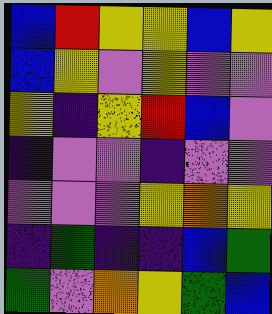[["blue", "red", "yellow", "yellow", "blue", "yellow"], ["blue", "yellow", "violet", "yellow", "violet", "violet"], ["yellow", "indigo", "yellow", "red", "blue", "violet"], ["indigo", "violet", "violet", "indigo", "violet", "violet"], ["violet", "violet", "violet", "yellow", "orange", "yellow"], ["indigo", "green", "indigo", "indigo", "blue", "green"], ["green", "violet", "orange", "yellow", "green", "blue"]]